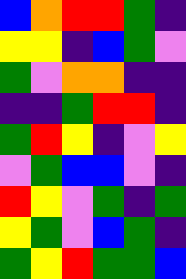[["blue", "orange", "red", "red", "green", "indigo"], ["yellow", "yellow", "indigo", "blue", "green", "violet"], ["green", "violet", "orange", "orange", "indigo", "indigo"], ["indigo", "indigo", "green", "red", "red", "indigo"], ["green", "red", "yellow", "indigo", "violet", "yellow"], ["violet", "green", "blue", "blue", "violet", "indigo"], ["red", "yellow", "violet", "green", "indigo", "green"], ["yellow", "green", "violet", "blue", "green", "indigo"], ["green", "yellow", "red", "green", "green", "blue"]]